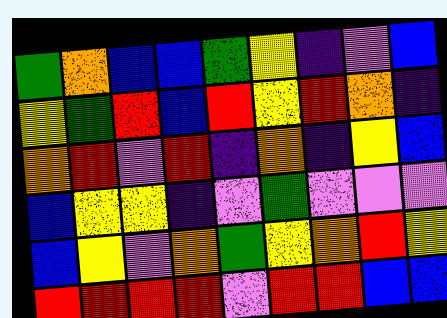[["green", "orange", "blue", "blue", "green", "yellow", "indigo", "violet", "blue"], ["yellow", "green", "red", "blue", "red", "yellow", "red", "orange", "indigo"], ["orange", "red", "violet", "red", "indigo", "orange", "indigo", "yellow", "blue"], ["blue", "yellow", "yellow", "indigo", "violet", "green", "violet", "violet", "violet"], ["blue", "yellow", "violet", "orange", "green", "yellow", "orange", "red", "yellow"], ["red", "red", "red", "red", "violet", "red", "red", "blue", "blue"]]